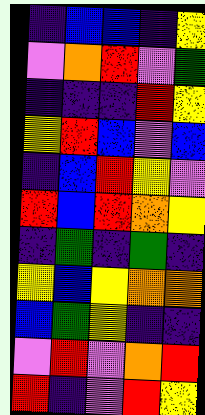[["indigo", "blue", "blue", "indigo", "yellow"], ["violet", "orange", "red", "violet", "green"], ["indigo", "indigo", "indigo", "red", "yellow"], ["yellow", "red", "blue", "violet", "blue"], ["indigo", "blue", "red", "yellow", "violet"], ["red", "blue", "red", "orange", "yellow"], ["indigo", "green", "indigo", "green", "indigo"], ["yellow", "blue", "yellow", "orange", "orange"], ["blue", "green", "yellow", "indigo", "indigo"], ["violet", "red", "violet", "orange", "red"], ["red", "indigo", "violet", "red", "yellow"]]